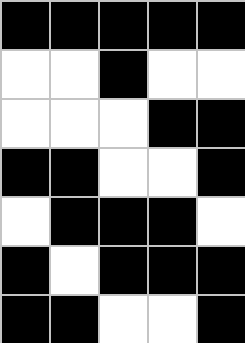[["black", "black", "black", "black", "black"], ["white", "white", "black", "white", "white"], ["white", "white", "white", "black", "black"], ["black", "black", "white", "white", "black"], ["white", "black", "black", "black", "white"], ["black", "white", "black", "black", "black"], ["black", "black", "white", "white", "black"]]